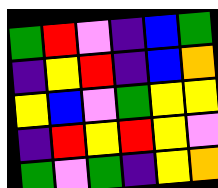[["green", "red", "violet", "indigo", "blue", "green"], ["indigo", "yellow", "red", "indigo", "blue", "orange"], ["yellow", "blue", "violet", "green", "yellow", "yellow"], ["indigo", "red", "yellow", "red", "yellow", "violet"], ["green", "violet", "green", "indigo", "yellow", "orange"]]